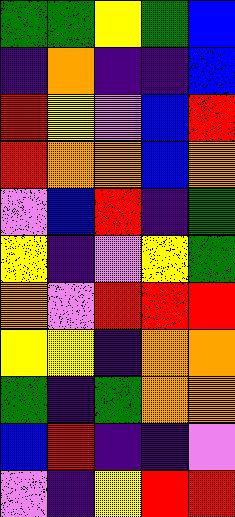[["green", "green", "yellow", "green", "blue"], ["indigo", "orange", "indigo", "indigo", "blue"], ["red", "yellow", "violet", "blue", "red"], ["red", "orange", "orange", "blue", "orange"], ["violet", "blue", "red", "indigo", "green"], ["yellow", "indigo", "violet", "yellow", "green"], ["orange", "violet", "red", "red", "red"], ["yellow", "yellow", "indigo", "orange", "orange"], ["green", "indigo", "green", "orange", "orange"], ["blue", "red", "indigo", "indigo", "violet"], ["violet", "indigo", "yellow", "red", "red"]]